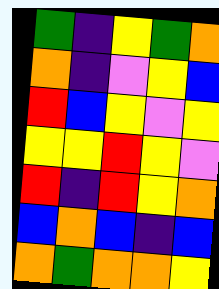[["green", "indigo", "yellow", "green", "orange"], ["orange", "indigo", "violet", "yellow", "blue"], ["red", "blue", "yellow", "violet", "yellow"], ["yellow", "yellow", "red", "yellow", "violet"], ["red", "indigo", "red", "yellow", "orange"], ["blue", "orange", "blue", "indigo", "blue"], ["orange", "green", "orange", "orange", "yellow"]]